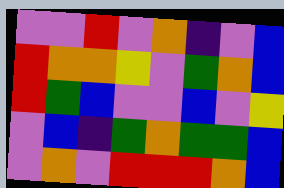[["violet", "violet", "red", "violet", "orange", "indigo", "violet", "blue"], ["red", "orange", "orange", "yellow", "violet", "green", "orange", "blue"], ["red", "green", "blue", "violet", "violet", "blue", "violet", "yellow"], ["violet", "blue", "indigo", "green", "orange", "green", "green", "blue"], ["violet", "orange", "violet", "red", "red", "red", "orange", "blue"]]